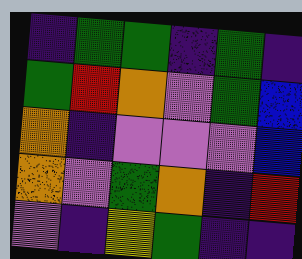[["indigo", "green", "green", "indigo", "green", "indigo"], ["green", "red", "orange", "violet", "green", "blue"], ["orange", "indigo", "violet", "violet", "violet", "blue"], ["orange", "violet", "green", "orange", "indigo", "red"], ["violet", "indigo", "yellow", "green", "indigo", "indigo"]]